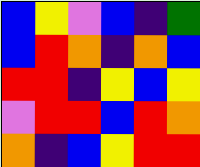[["blue", "yellow", "violet", "blue", "indigo", "green"], ["blue", "red", "orange", "indigo", "orange", "blue"], ["red", "red", "indigo", "yellow", "blue", "yellow"], ["violet", "red", "red", "blue", "red", "orange"], ["orange", "indigo", "blue", "yellow", "red", "red"]]